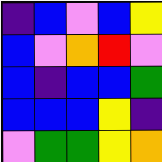[["indigo", "blue", "violet", "blue", "yellow"], ["blue", "violet", "orange", "red", "violet"], ["blue", "indigo", "blue", "blue", "green"], ["blue", "blue", "blue", "yellow", "indigo"], ["violet", "green", "green", "yellow", "orange"]]